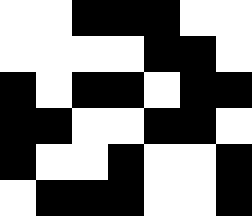[["white", "white", "black", "black", "black", "white", "white"], ["white", "white", "white", "white", "black", "black", "white"], ["black", "white", "black", "black", "white", "black", "black"], ["black", "black", "white", "white", "black", "black", "white"], ["black", "white", "white", "black", "white", "white", "black"], ["white", "black", "black", "black", "white", "white", "black"]]